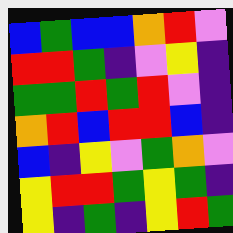[["blue", "green", "blue", "blue", "orange", "red", "violet"], ["red", "red", "green", "indigo", "violet", "yellow", "indigo"], ["green", "green", "red", "green", "red", "violet", "indigo"], ["orange", "red", "blue", "red", "red", "blue", "indigo"], ["blue", "indigo", "yellow", "violet", "green", "orange", "violet"], ["yellow", "red", "red", "green", "yellow", "green", "indigo"], ["yellow", "indigo", "green", "indigo", "yellow", "red", "green"]]